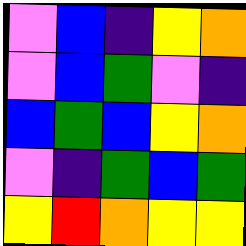[["violet", "blue", "indigo", "yellow", "orange"], ["violet", "blue", "green", "violet", "indigo"], ["blue", "green", "blue", "yellow", "orange"], ["violet", "indigo", "green", "blue", "green"], ["yellow", "red", "orange", "yellow", "yellow"]]